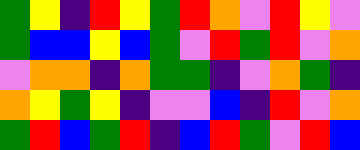[["green", "yellow", "indigo", "red", "yellow", "green", "red", "orange", "violet", "red", "yellow", "violet"], ["green", "blue", "blue", "yellow", "blue", "green", "violet", "red", "green", "red", "violet", "orange"], ["violet", "orange", "orange", "indigo", "orange", "green", "green", "indigo", "violet", "orange", "green", "indigo"], ["orange", "yellow", "green", "yellow", "indigo", "violet", "violet", "blue", "indigo", "red", "violet", "orange"], ["green", "red", "blue", "green", "red", "indigo", "blue", "red", "green", "violet", "red", "blue"]]